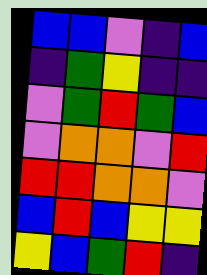[["blue", "blue", "violet", "indigo", "blue"], ["indigo", "green", "yellow", "indigo", "indigo"], ["violet", "green", "red", "green", "blue"], ["violet", "orange", "orange", "violet", "red"], ["red", "red", "orange", "orange", "violet"], ["blue", "red", "blue", "yellow", "yellow"], ["yellow", "blue", "green", "red", "indigo"]]